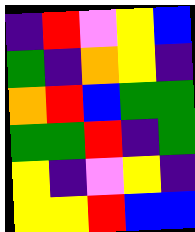[["indigo", "red", "violet", "yellow", "blue"], ["green", "indigo", "orange", "yellow", "indigo"], ["orange", "red", "blue", "green", "green"], ["green", "green", "red", "indigo", "green"], ["yellow", "indigo", "violet", "yellow", "indigo"], ["yellow", "yellow", "red", "blue", "blue"]]